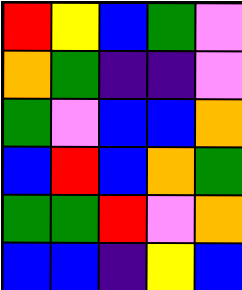[["red", "yellow", "blue", "green", "violet"], ["orange", "green", "indigo", "indigo", "violet"], ["green", "violet", "blue", "blue", "orange"], ["blue", "red", "blue", "orange", "green"], ["green", "green", "red", "violet", "orange"], ["blue", "blue", "indigo", "yellow", "blue"]]